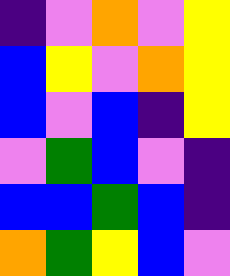[["indigo", "violet", "orange", "violet", "yellow"], ["blue", "yellow", "violet", "orange", "yellow"], ["blue", "violet", "blue", "indigo", "yellow"], ["violet", "green", "blue", "violet", "indigo"], ["blue", "blue", "green", "blue", "indigo"], ["orange", "green", "yellow", "blue", "violet"]]